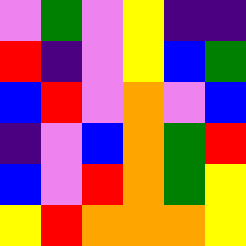[["violet", "green", "violet", "yellow", "indigo", "indigo"], ["red", "indigo", "violet", "yellow", "blue", "green"], ["blue", "red", "violet", "orange", "violet", "blue"], ["indigo", "violet", "blue", "orange", "green", "red"], ["blue", "violet", "red", "orange", "green", "yellow"], ["yellow", "red", "orange", "orange", "orange", "yellow"]]